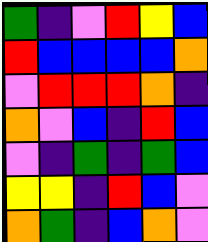[["green", "indigo", "violet", "red", "yellow", "blue"], ["red", "blue", "blue", "blue", "blue", "orange"], ["violet", "red", "red", "red", "orange", "indigo"], ["orange", "violet", "blue", "indigo", "red", "blue"], ["violet", "indigo", "green", "indigo", "green", "blue"], ["yellow", "yellow", "indigo", "red", "blue", "violet"], ["orange", "green", "indigo", "blue", "orange", "violet"]]